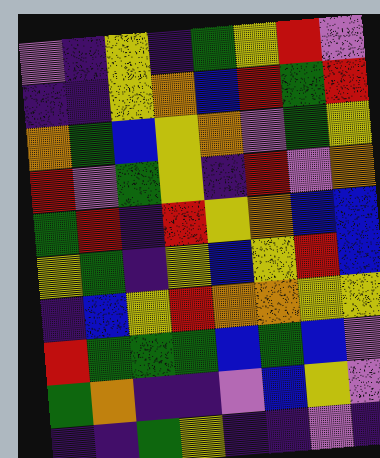[["violet", "indigo", "yellow", "indigo", "green", "yellow", "red", "violet"], ["indigo", "indigo", "yellow", "orange", "blue", "red", "green", "red"], ["orange", "green", "blue", "yellow", "orange", "violet", "green", "yellow"], ["red", "violet", "green", "yellow", "indigo", "red", "violet", "orange"], ["green", "red", "indigo", "red", "yellow", "orange", "blue", "blue"], ["yellow", "green", "indigo", "yellow", "blue", "yellow", "red", "blue"], ["indigo", "blue", "yellow", "red", "orange", "orange", "yellow", "yellow"], ["red", "green", "green", "green", "blue", "green", "blue", "violet"], ["green", "orange", "indigo", "indigo", "violet", "blue", "yellow", "violet"], ["indigo", "indigo", "green", "yellow", "indigo", "indigo", "violet", "indigo"]]